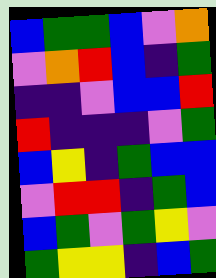[["blue", "green", "green", "blue", "violet", "orange"], ["violet", "orange", "red", "blue", "indigo", "green"], ["indigo", "indigo", "violet", "blue", "blue", "red"], ["red", "indigo", "indigo", "indigo", "violet", "green"], ["blue", "yellow", "indigo", "green", "blue", "blue"], ["violet", "red", "red", "indigo", "green", "blue"], ["blue", "green", "violet", "green", "yellow", "violet"], ["green", "yellow", "yellow", "indigo", "blue", "green"]]